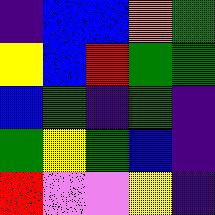[["indigo", "blue", "blue", "orange", "green"], ["yellow", "blue", "red", "green", "green"], ["blue", "green", "indigo", "green", "indigo"], ["green", "yellow", "green", "blue", "indigo"], ["red", "violet", "violet", "yellow", "indigo"]]